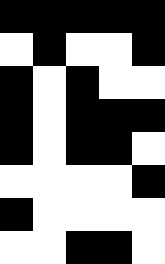[["black", "black", "black", "black", "black"], ["white", "black", "white", "white", "black"], ["black", "white", "black", "white", "white"], ["black", "white", "black", "black", "black"], ["black", "white", "black", "black", "white"], ["white", "white", "white", "white", "black"], ["black", "white", "white", "white", "white"], ["white", "white", "black", "black", "white"]]